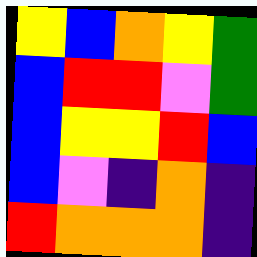[["yellow", "blue", "orange", "yellow", "green"], ["blue", "red", "red", "violet", "green"], ["blue", "yellow", "yellow", "red", "blue"], ["blue", "violet", "indigo", "orange", "indigo"], ["red", "orange", "orange", "orange", "indigo"]]